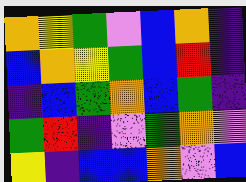[["orange", "yellow", "green", "violet", "blue", "orange", "indigo"], ["blue", "orange", "yellow", "green", "blue", "red", "indigo"], ["indigo", "blue", "green", "orange", "blue", "green", "indigo"], ["green", "red", "indigo", "violet", "green", "orange", "violet"], ["yellow", "indigo", "blue", "blue", "orange", "violet", "blue"]]